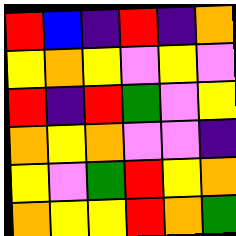[["red", "blue", "indigo", "red", "indigo", "orange"], ["yellow", "orange", "yellow", "violet", "yellow", "violet"], ["red", "indigo", "red", "green", "violet", "yellow"], ["orange", "yellow", "orange", "violet", "violet", "indigo"], ["yellow", "violet", "green", "red", "yellow", "orange"], ["orange", "yellow", "yellow", "red", "orange", "green"]]